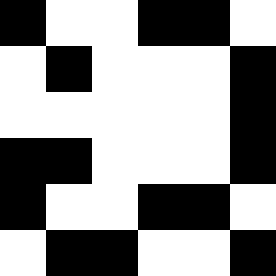[["black", "white", "white", "black", "black", "white"], ["white", "black", "white", "white", "white", "black"], ["white", "white", "white", "white", "white", "black"], ["black", "black", "white", "white", "white", "black"], ["black", "white", "white", "black", "black", "white"], ["white", "black", "black", "white", "white", "black"]]